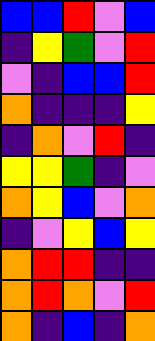[["blue", "blue", "red", "violet", "blue"], ["indigo", "yellow", "green", "violet", "red"], ["violet", "indigo", "blue", "blue", "red"], ["orange", "indigo", "indigo", "indigo", "yellow"], ["indigo", "orange", "violet", "red", "indigo"], ["yellow", "yellow", "green", "indigo", "violet"], ["orange", "yellow", "blue", "violet", "orange"], ["indigo", "violet", "yellow", "blue", "yellow"], ["orange", "red", "red", "indigo", "indigo"], ["orange", "red", "orange", "violet", "red"], ["orange", "indigo", "blue", "indigo", "orange"]]